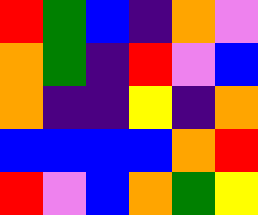[["red", "green", "blue", "indigo", "orange", "violet"], ["orange", "green", "indigo", "red", "violet", "blue"], ["orange", "indigo", "indigo", "yellow", "indigo", "orange"], ["blue", "blue", "blue", "blue", "orange", "red"], ["red", "violet", "blue", "orange", "green", "yellow"]]